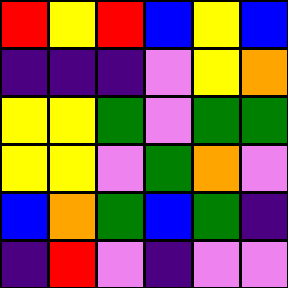[["red", "yellow", "red", "blue", "yellow", "blue"], ["indigo", "indigo", "indigo", "violet", "yellow", "orange"], ["yellow", "yellow", "green", "violet", "green", "green"], ["yellow", "yellow", "violet", "green", "orange", "violet"], ["blue", "orange", "green", "blue", "green", "indigo"], ["indigo", "red", "violet", "indigo", "violet", "violet"]]